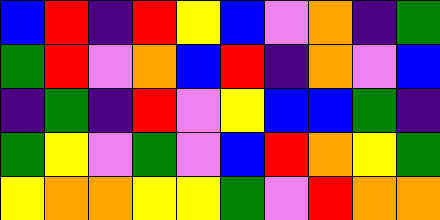[["blue", "red", "indigo", "red", "yellow", "blue", "violet", "orange", "indigo", "green"], ["green", "red", "violet", "orange", "blue", "red", "indigo", "orange", "violet", "blue"], ["indigo", "green", "indigo", "red", "violet", "yellow", "blue", "blue", "green", "indigo"], ["green", "yellow", "violet", "green", "violet", "blue", "red", "orange", "yellow", "green"], ["yellow", "orange", "orange", "yellow", "yellow", "green", "violet", "red", "orange", "orange"]]